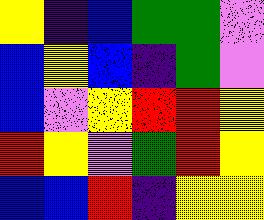[["yellow", "indigo", "blue", "green", "green", "violet"], ["blue", "yellow", "blue", "indigo", "green", "violet"], ["blue", "violet", "yellow", "red", "red", "yellow"], ["red", "yellow", "violet", "green", "red", "yellow"], ["blue", "blue", "red", "indigo", "yellow", "yellow"]]